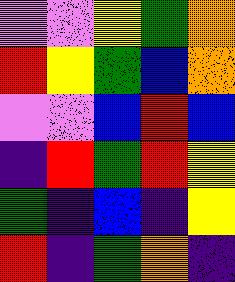[["violet", "violet", "yellow", "green", "orange"], ["red", "yellow", "green", "blue", "orange"], ["violet", "violet", "blue", "red", "blue"], ["indigo", "red", "green", "red", "yellow"], ["green", "indigo", "blue", "indigo", "yellow"], ["red", "indigo", "green", "orange", "indigo"]]